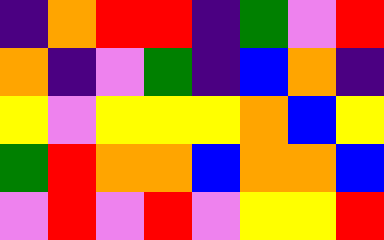[["indigo", "orange", "red", "red", "indigo", "green", "violet", "red"], ["orange", "indigo", "violet", "green", "indigo", "blue", "orange", "indigo"], ["yellow", "violet", "yellow", "yellow", "yellow", "orange", "blue", "yellow"], ["green", "red", "orange", "orange", "blue", "orange", "orange", "blue"], ["violet", "red", "violet", "red", "violet", "yellow", "yellow", "red"]]